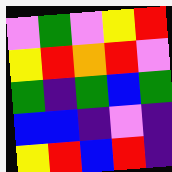[["violet", "green", "violet", "yellow", "red"], ["yellow", "red", "orange", "red", "violet"], ["green", "indigo", "green", "blue", "green"], ["blue", "blue", "indigo", "violet", "indigo"], ["yellow", "red", "blue", "red", "indigo"]]